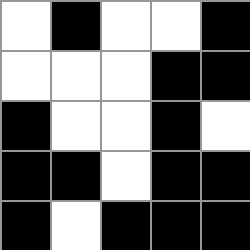[["white", "black", "white", "white", "black"], ["white", "white", "white", "black", "black"], ["black", "white", "white", "black", "white"], ["black", "black", "white", "black", "black"], ["black", "white", "black", "black", "black"]]